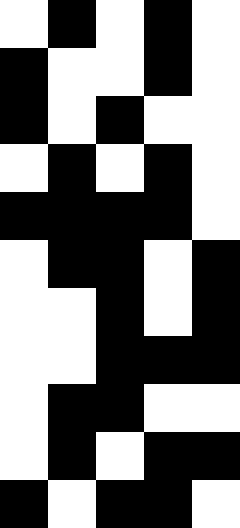[["white", "black", "white", "black", "white"], ["black", "white", "white", "black", "white"], ["black", "white", "black", "white", "white"], ["white", "black", "white", "black", "white"], ["black", "black", "black", "black", "white"], ["white", "black", "black", "white", "black"], ["white", "white", "black", "white", "black"], ["white", "white", "black", "black", "black"], ["white", "black", "black", "white", "white"], ["white", "black", "white", "black", "black"], ["black", "white", "black", "black", "white"]]